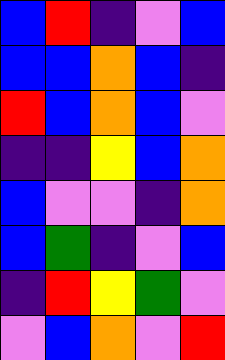[["blue", "red", "indigo", "violet", "blue"], ["blue", "blue", "orange", "blue", "indigo"], ["red", "blue", "orange", "blue", "violet"], ["indigo", "indigo", "yellow", "blue", "orange"], ["blue", "violet", "violet", "indigo", "orange"], ["blue", "green", "indigo", "violet", "blue"], ["indigo", "red", "yellow", "green", "violet"], ["violet", "blue", "orange", "violet", "red"]]